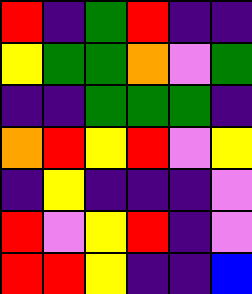[["red", "indigo", "green", "red", "indigo", "indigo"], ["yellow", "green", "green", "orange", "violet", "green"], ["indigo", "indigo", "green", "green", "green", "indigo"], ["orange", "red", "yellow", "red", "violet", "yellow"], ["indigo", "yellow", "indigo", "indigo", "indigo", "violet"], ["red", "violet", "yellow", "red", "indigo", "violet"], ["red", "red", "yellow", "indigo", "indigo", "blue"]]